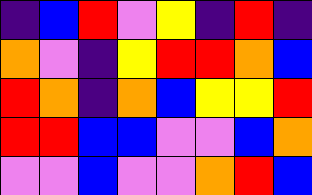[["indigo", "blue", "red", "violet", "yellow", "indigo", "red", "indigo"], ["orange", "violet", "indigo", "yellow", "red", "red", "orange", "blue"], ["red", "orange", "indigo", "orange", "blue", "yellow", "yellow", "red"], ["red", "red", "blue", "blue", "violet", "violet", "blue", "orange"], ["violet", "violet", "blue", "violet", "violet", "orange", "red", "blue"]]